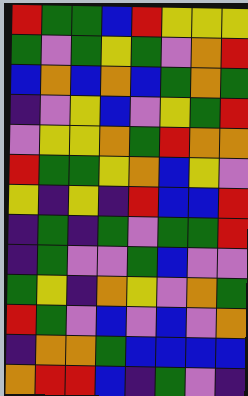[["red", "green", "green", "blue", "red", "yellow", "yellow", "yellow"], ["green", "violet", "green", "yellow", "green", "violet", "orange", "red"], ["blue", "orange", "blue", "orange", "blue", "green", "orange", "green"], ["indigo", "violet", "yellow", "blue", "violet", "yellow", "green", "red"], ["violet", "yellow", "yellow", "orange", "green", "red", "orange", "orange"], ["red", "green", "green", "yellow", "orange", "blue", "yellow", "violet"], ["yellow", "indigo", "yellow", "indigo", "red", "blue", "blue", "red"], ["indigo", "green", "indigo", "green", "violet", "green", "green", "red"], ["indigo", "green", "violet", "violet", "green", "blue", "violet", "violet"], ["green", "yellow", "indigo", "orange", "yellow", "violet", "orange", "green"], ["red", "green", "violet", "blue", "violet", "blue", "violet", "orange"], ["indigo", "orange", "orange", "green", "blue", "blue", "blue", "blue"], ["orange", "red", "red", "blue", "indigo", "green", "violet", "indigo"]]